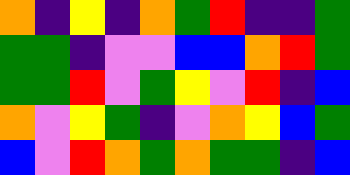[["orange", "indigo", "yellow", "indigo", "orange", "green", "red", "indigo", "indigo", "green"], ["green", "green", "indigo", "violet", "violet", "blue", "blue", "orange", "red", "green"], ["green", "green", "red", "violet", "green", "yellow", "violet", "red", "indigo", "blue"], ["orange", "violet", "yellow", "green", "indigo", "violet", "orange", "yellow", "blue", "green"], ["blue", "violet", "red", "orange", "green", "orange", "green", "green", "indigo", "blue"]]